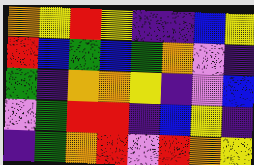[["orange", "yellow", "red", "yellow", "indigo", "indigo", "blue", "yellow"], ["red", "blue", "green", "blue", "green", "orange", "violet", "indigo"], ["green", "indigo", "orange", "orange", "yellow", "indigo", "violet", "blue"], ["violet", "green", "red", "red", "indigo", "blue", "yellow", "indigo"], ["indigo", "green", "orange", "red", "violet", "red", "orange", "yellow"]]